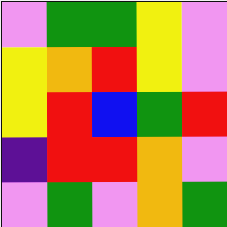[["violet", "green", "green", "yellow", "violet"], ["yellow", "orange", "red", "yellow", "violet"], ["yellow", "red", "blue", "green", "red"], ["indigo", "red", "red", "orange", "violet"], ["violet", "green", "violet", "orange", "green"]]